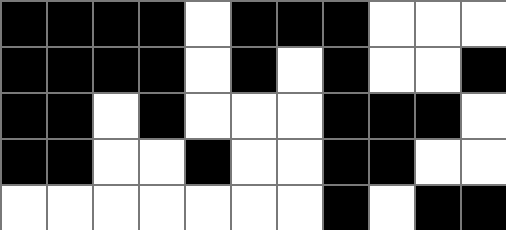[["black", "black", "black", "black", "white", "black", "black", "black", "white", "white", "white"], ["black", "black", "black", "black", "white", "black", "white", "black", "white", "white", "black"], ["black", "black", "white", "black", "white", "white", "white", "black", "black", "black", "white"], ["black", "black", "white", "white", "black", "white", "white", "black", "black", "white", "white"], ["white", "white", "white", "white", "white", "white", "white", "black", "white", "black", "black"]]